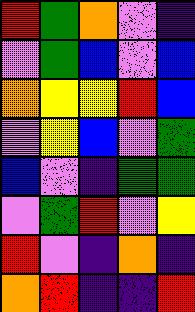[["red", "green", "orange", "violet", "indigo"], ["violet", "green", "blue", "violet", "blue"], ["orange", "yellow", "yellow", "red", "blue"], ["violet", "yellow", "blue", "violet", "green"], ["blue", "violet", "indigo", "green", "green"], ["violet", "green", "red", "violet", "yellow"], ["red", "violet", "indigo", "orange", "indigo"], ["orange", "red", "indigo", "indigo", "red"]]